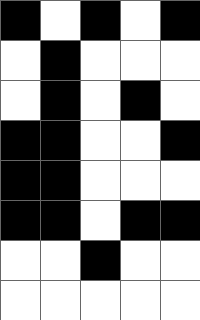[["black", "white", "black", "white", "black"], ["white", "black", "white", "white", "white"], ["white", "black", "white", "black", "white"], ["black", "black", "white", "white", "black"], ["black", "black", "white", "white", "white"], ["black", "black", "white", "black", "black"], ["white", "white", "black", "white", "white"], ["white", "white", "white", "white", "white"]]